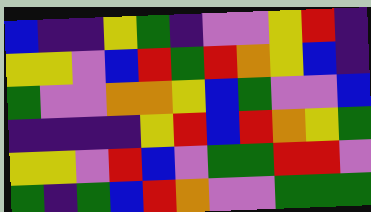[["blue", "indigo", "indigo", "yellow", "green", "indigo", "violet", "violet", "yellow", "red", "indigo"], ["yellow", "yellow", "violet", "blue", "red", "green", "red", "orange", "yellow", "blue", "indigo"], ["green", "violet", "violet", "orange", "orange", "yellow", "blue", "green", "violet", "violet", "blue"], ["indigo", "indigo", "indigo", "indigo", "yellow", "red", "blue", "red", "orange", "yellow", "green"], ["yellow", "yellow", "violet", "red", "blue", "violet", "green", "green", "red", "red", "violet"], ["green", "indigo", "green", "blue", "red", "orange", "violet", "violet", "green", "green", "green"]]